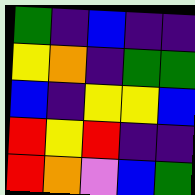[["green", "indigo", "blue", "indigo", "indigo"], ["yellow", "orange", "indigo", "green", "green"], ["blue", "indigo", "yellow", "yellow", "blue"], ["red", "yellow", "red", "indigo", "indigo"], ["red", "orange", "violet", "blue", "green"]]